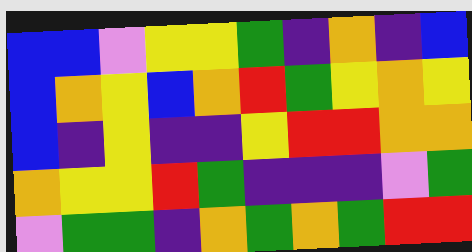[["blue", "blue", "violet", "yellow", "yellow", "green", "indigo", "orange", "indigo", "blue"], ["blue", "orange", "yellow", "blue", "orange", "red", "green", "yellow", "orange", "yellow"], ["blue", "indigo", "yellow", "indigo", "indigo", "yellow", "red", "red", "orange", "orange"], ["orange", "yellow", "yellow", "red", "green", "indigo", "indigo", "indigo", "violet", "green"], ["violet", "green", "green", "indigo", "orange", "green", "orange", "green", "red", "red"]]